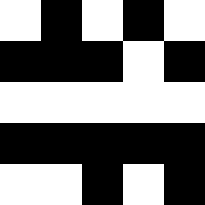[["white", "black", "white", "black", "white"], ["black", "black", "black", "white", "black"], ["white", "white", "white", "white", "white"], ["black", "black", "black", "black", "black"], ["white", "white", "black", "white", "black"]]